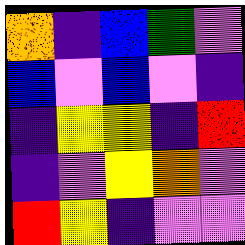[["orange", "indigo", "blue", "green", "violet"], ["blue", "violet", "blue", "violet", "indigo"], ["indigo", "yellow", "yellow", "indigo", "red"], ["indigo", "violet", "yellow", "orange", "violet"], ["red", "yellow", "indigo", "violet", "violet"]]